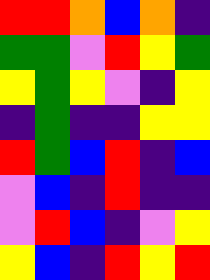[["red", "red", "orange", "blue", "orange", "indigo"], ["green", "green", "violet", "red", "yellow", "green"], ["yellow", "green", "yellow", "violet", "indigo", "yellow"], ["indigo", "green", "indigo", "indigo", "yellow", "yellow"], ["red", "green", "blue", "red", "indigo", "blue"], ["violet", "blue", "indigo", "red", "indigo", "indigo"], ["violet", "red", "blue", "indigo", "violet", "yellow"], ["yellow", "blue", "indigo", "red", "yellow", "red"]]